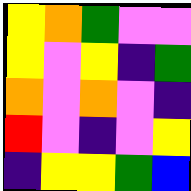[["yellow", "orange", "green", "violet", "violet"], ["yellow", "violet", "yellow", "indigo", "green"], ["orange", "violet", "orange", "violet", "indigo"], ["red", "violet", "indigo", "violet", "yellow"], ["indigo", "yellow", "yellow", "green", "blue"]]